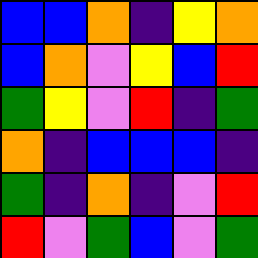[["blue", "blue", "orange", "indigo", "yellow", "orange"], ["blue", "orange", "violet", "yellow", "blue", "red"], ["green", "yellow", "violet", "red", "indigo", "green"], ["orange", "indigo", "blue", "blue", "blue", "indigo"], ["green", "indigo", "orange", "indigo", "violet", "red"], ["red", "violet", "green", "blue", "violet", "green"]]